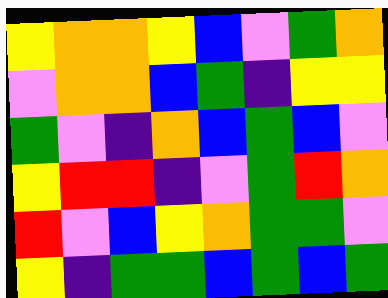[["yellow", "orange", "orange", "yellow", "blue", "violet", "green", "orange"], ["violet", "orange", "orange", "blue", "green", "indigo", "yellow", "yellow"], ["green", "violet", "indigo", "orange", "blue", "green", "blue", "violet"], ["yellow", "red", "red", "indigo", "violet", "green", "red", "orange"], ["red", "violet", "blue", "yellow", "orange", "green", "green", "violet"], ["yellow", "indigo", "green", "green", "blue", "green", "blue", "green"]]